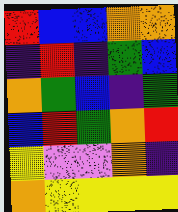[["red", "blue", "blue", "orange", "orange"], ["indigo", "red", "indigo", "green", "blue"], ["orange", "green", "blue", "indigo", "green"], ["blue", "red", "green", "orange", "red"], ["yellow", "violet", "violet", "orange", "indigo"], ["orange", "yellow", "yellow", "yellow", "yellow"]]